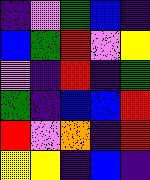[["indigo", "violet", "green", "blue", "indigo"], ["blue", "green", "red", "violet", "yellow"], ["violet", "indigo", "red", "indigo", "green"], ["green", "indigo", "blue", "blue", "red"], ["red", "violet", "orange", "indigo", "red"], ["yellow", "yellow", "indigo", "blue", "indigo"]]